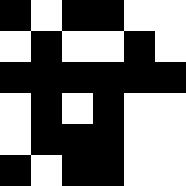[["black", "white", "black", "black", "white", "white"], ["white", "black", "white", "white", "black", "white"], ["black", "black", "black", "black", "black", "black"], ["white", "black", "white", "black", "white", "white"], ["white", "black", "black", "black", "white", "white"], ["black", "white", "black", "black", "white", "white"]]